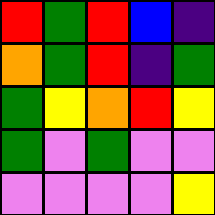[["red", "green", "red", "blue", "indigo"], ["orange", "green", "red", "indigo", "green"], ["green", "yellow", "orange", "red", "yellow"], ["green", "violet", "green", "violet", "violet"], ["violet", "violet", "violet", "violet", "yellow"]]